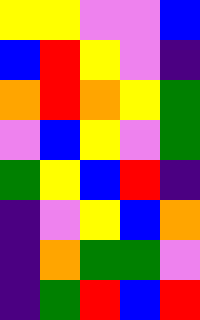[["yellow", "yellow", "violet", "violet", "blue"], ["blue", "red", "yellow", "violet", "indigo"], ["orange", "red", "orange", "yellow", "green"], ["violet", "blue", "yellow", "violet", "green"], ["green", "yellow", "blue", "red", "indigo"], ["indigo", "violet", "yellow", "blue", "orange"], ["indigo", "orange", "green", "green", "violet"], ["indigo", "green", "red", "blue", "red"]]